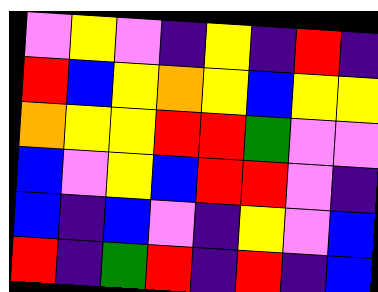[["violet", "yellow", "violet", "indigo", "yellow", "indigo", "red", "indigo"], ["red", "blue", "yellow", "orange", "yellow", "blue", "yellow", "yellow"], ["orange", "yellow", "yellow", "red", "red", "green", "violet", "violet"], ["blue", "violet", "yellow", "blue", "red", "red", "violet", "indigo"], ["blue", "indigo", "blue", "violet", "indigo", "yellow", "violet", "blue"], ["red", "indigo", "green", "red", "indigo", "red", "indigo", "blue"]]